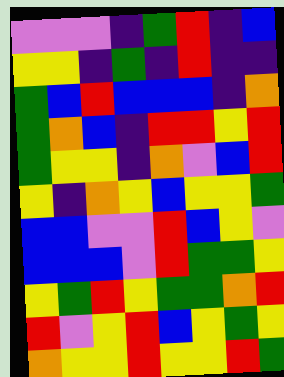[["violet", "violet", "violet", "indigo", "green", "red", "indigo", "blue"], ["yellow", "yellow", "indigo", "green", "indigo", "red", "indigo", "indigo"], ["green", "blue", "red", "blue", "blue", "blue", "indigo", "orange"], ["green", "orange", "blue", "indigo", "red", "red", "yellow", "red"], ["green", "yellow", "yellow", "indigo", "orange", "violet", "blue", "red"], ["yellow", "indigo", "orange", "yellow", "blue", "yellow", "yellow", "green"], ["blue", "blue", "violet", "violet", "red", "blue", "yellow", "violet"], ["blue", "blue", "blue", "violet", "red", "green", "green", "yellow"], ["yellow", "green", "red", "yellow", "green", "green", "orange", "red"], ["red", "violet", "yellow", "red", "blue", "yellow", "green", "yellow"], ["orange", "yellow", "yellow", "red", "yellow", "yellow", "red", "green"]]